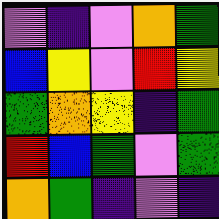[["violet", "indigo", "violet", "orange", "green"], ["blue", "yellow", "violet", "red", "yellow"], ["green", "orange", "yellow", "indigo", "green"], ["red", "blue", "green", "violet", "green"], ["orange", "green", "indigo", "violet", "indigo"]]